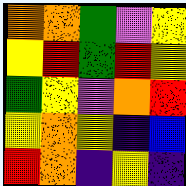[["orange", "orange", "green", "violet", "yellow"], ["yellow", "red", "green", "red", "yellow"], ["green", "yellow", "violet", "orange", "red"], ["yellow", "orange", "yellow", "indigo", "blue"], ["red", "orange", "indigo", "yellow", "indigo"]]